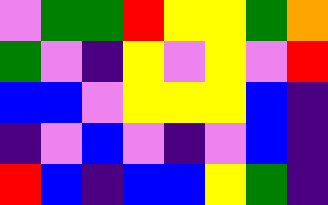[["violet", "green", "green", "red", "yellow", "yellow", "green", "orange"], ["green", "violet", "indigo", "yellow", "violet", "yellow", "violet", "red"], ["blue", "blue", "violet", "yellow", "yellow", "yellow", "blue", "indigo"], ["indigo", "violet", "blue", "violet", "indigo", "violet", "blue", "indigo"], ["red", "blue", "indigo", "blue", "blue", "yellow", "green", "indigo"]]